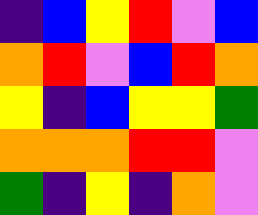[["indigo", "blue", "yellow", "red", "violet", "blue"], ["orange", "red", "violet", "blue", "red", "orange"], ["yellow", "indigo", "blue", "yellow", "yellow", "green"], ["orange", "orange", "orange", "red", "red", "violet"], ["green", "indigo", "yellow", "indigo", "orange", "violet"]]